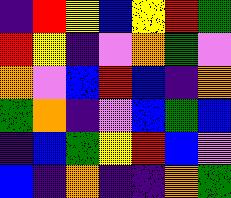[["indigo", "red", "yellow", "blue", "yellow", "red", "green"], ["red", "yellow", "indigo", "violet", "orange", "green", "violet"], ["orange", "violet", "blue", "red", "blue", "indigo", "orange"], ["green", "orange", "indigo", "violet", "blue", "green", "blue"], ["indigo", "blue", "green", "yellow", "red", "blue", "violet"], ["blue", "indigo", "orange", "indigo", "indigo", "orange", "green"]]